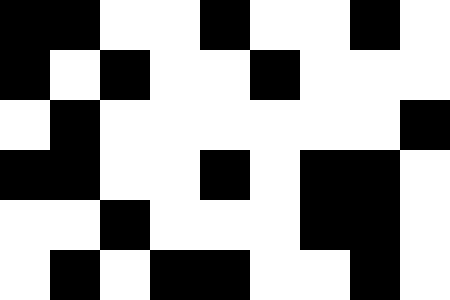[["black", "black", "white", "white", "black", "white", "white", "black", "white"], ["black", "white", "black", "white", "white", "black", "white", "white", "white"], ["white", "black", "white", "white", "white", "white", "white", "white", "black"], ["black", "black", "white", "white", "black", "white", "black", "black", "white"], ["white", "white", "black", "white", "white", "white", "black", "black", "white"], ["white", "black", "white", "black", "black", "white", "white", "black", "white"]]